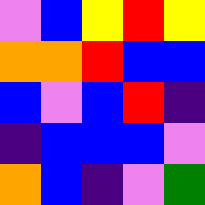[["violet", "blue", "yellow", "red", "yellow"], ["orange", "orange", "red", "blue", "blue"], ["blue", "violet", "blue", "red", "indigo"], ["indigo", "blue", "blue", "blue", "violet"], ["orange", "blue", "indigo", "violet", "green"]]